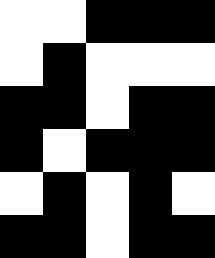[["white", "white", "black", "black", "black"], ["white", "black", "white", "white", "white"], ["black", "black", "white", "black", "black"], ["black", "white", "black", "black", "black"], ["white", "black", "white", "black", "white"], ["black", "black", "white", "black", "black"]]